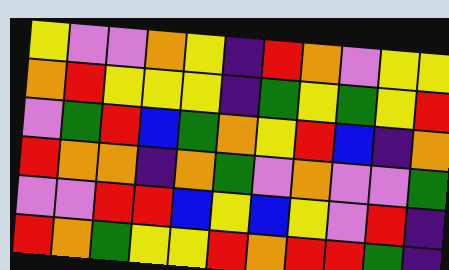[["yellow", "violet", "violet", "orange", "yellow", "indigo", "red", "orange", "violet", "yellow", "yellow"], ["orange", "red", "yellow", "yellow", "yellow", "indigo", "green", "yellow", "green", "yellow", "red"], ["violet", "green", "red", "blue", "green", "orange", "yellow", "red", "blue", "indigo", "orange"], ["red", "orange", "orange", "indigo", "orange", "green", "violet", "orange", "violet", "violet", "green"], ["violet", "violet", "red", "red", "blue", "yellow", "blue", "yellow", "violet", "red", "indigo"], ["red", "orange", "green", "yellow", "yellow", "red", "orange", "red", "red", "green", "indigo"]]